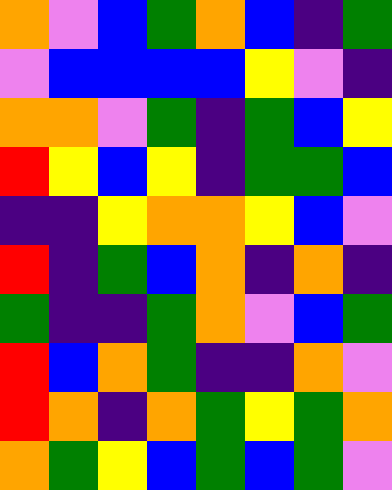[["orange", "violet", "blue", "green", "orange", "blue", "indigo", "green"], ["violet", "blue", "blue", "blue", "blue", "yellow", "violet", "indigo"], ["orange", "orange", "violet", "green", "indigo", "green", "blue", "yellow"], ["red", "yellow", "blue", "yellow", "indigo", "green", "green", "blue"], ["indigo", "indigo", "yellow", "orange", "orange", "yellow", "blue", "violet"], ["red", "indigo", "green", "blue", "orange", "indigo", "orange", "indigo"], ["green", "indigo", "indigo", "green", "orange", "violet", "blue", "green"], ["red", "blue", "orange", "green", "indigo", "indigo", "orange", "violet"], ["red", "orange", "indigo", "orange", "green", "yellow", "green", "orange"], ["orange", "green", "yellow", "blue", "green", "blue", "green", "violet"]]